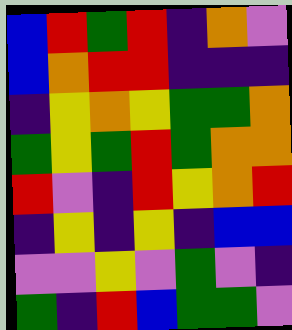[["blue", "red", "green", "red", "indigo", "orange", "violet"], ["blue", "orange", "red", "red", "indigo", "indigo", "indigo"], ["indigo", "yellow", "orange", "yellow", "green", "green", "orange"], ["green", "yellow", "green", "red", "green", "orange", "orange"], ["red", "violet", "indigo", "red", "yellow", "orange", "red"], ["indigo", "yellow", "indigo", "yellow", "indigo", "blue", "blue"], ["violet", "violet", "yellow", "violet", "green", "violet", "indigo"], ["green", "indigo", "red", "blue", "green", "green", "violet"]]